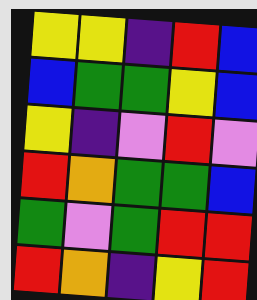[["yellow", "yellow", "indigo", "red", "blue"], ["blue", "green", "green", "yellow", "blue"], ["yellow", "indigo", "violet", "red", "violet"], ["red", "orange", "green", "green", "blue"], ["green", "violet", "green", "red", "red"], ["red", "orange", "indigo", "yellow", "red"]]